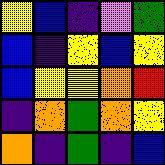[["yellow", "blue", "indigo", "violet", "green"], ["blue", "indigo", "yellow", "blue", "yellow"], ["blue", "yellow", "yellow", "orange", "red"], ["indigo", "orange", "green", "orange", "yellow"], ["orange", "indigo", "green", "indigo", "blue"]]